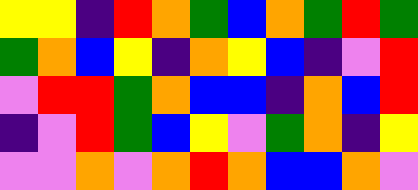[["yellow", "yellow", "indigo", "red", "orange", "green", "blue", "orange", "green", "red", "green"], ["green", "orange", "blue", "yellow", "indigo", "orange", "yellow", "blue", "indigo", "violet", "red"], ["violet", "red", "red", "green", "orange", "blue", "blue", "indigo", "orange", "blue", "red"], ["indigo", "violet", "red", "green", "blue", "yellow", "violet", "green", "orange", "indigo", "yellow"], ["violet", "violet", "orange", "violet", "orange", "red", "orange", "blue", "blue", "orange", "violet"]]